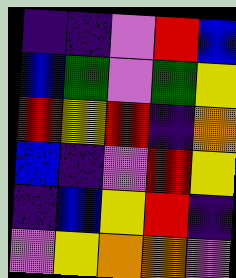[["indigo", "indigo", "violet", "red", "blue"], ["blue", "green", "violet", "green", "yellow"], ["red", "yellow", "red", "indigo", "orange"], ["blue", "indigo", "violet", "red", "yellow"], ["indigo", "blue", "yellow", "red", "indigo"], ["violet", "yellow", "orange", "orange", "violet"]]